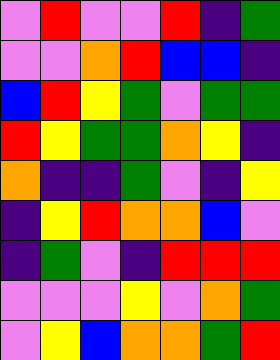[["violet", "red", "violet", "violet", "red", "indigo", "green"], ["violet", "violet", "orange", "red", "blue", "blue", "indigo"], ["blue", "red", "yellow", "green", "violet", "green", "green"], ["red", "yellow", "green", "green", "orange", "yellow", "indigo"], ["orange", "indigo", "indigo", "green", "violet", "indigo", "yellow"], ["indigo", "yellow", "red", "orange", "orange", "blue", "violet"], ["indigo", "green", "violet", "indigo", "red", "red", "red"], ["violet", "violet", "violet", "yellow", "violet", "orange", "green"], ["violet", "yellow", "blue", "orange", "orange", "green", "red"]]